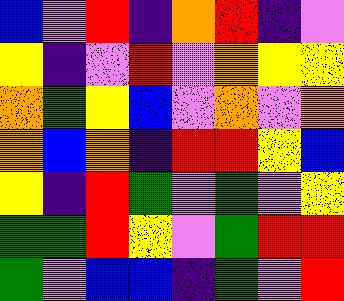[["blue", "violet", "red", "indigo", "orange", "red", "indigo", "violet"], ["yellow", "indigo", "violet", "red", "violet", "orange", "yellow", "yellow"], ["orange", "green", "yellow", "blue", "violet", "orange", "violet", "orange"], ["orange", "blue", "orange", "indigo", "red", "red", "yellow", "blue"], ["yellow", "indigo", "red", "green", "violet", "green", "violet", "yellow"], ["green", "green", "red", "yellow", "violet", "green", "red", "red"], ["green", "violet", "blue", "blue", "indigo", "green", "violet", "red"]]